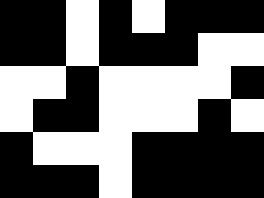[["black", "black", "white", "black", "white", "black", "black", "black"], ["black", "black", "white", "black", "black", "black", "white", "white"], ["white", "white", "black", "white", "white", "white", "white", "black"], ["white", "black", "black", "white", "white", "white", "black", "white"], ["black", "white", "white", "white", "black", "black", "black", "black"], ["black", "black", "black", "white", "black", "black", "black", "black"]]